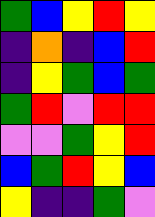[["green", "blue", "yellow", "red", "yellow"], ["indigo", "orange", "indigo", "blue", "red"], ["indigo", "yellow", "green", "blue", "green"], ["green", "red", "violet", "red", "red"], ["violet", "violet", "green", "yellow", "red"], ["blue", "green", "red", "yellow", "blue"], ["yellow", "indigo", "indigo", "green", "violet"]]